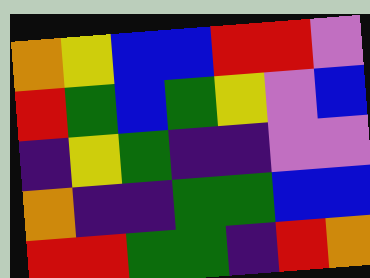[["orange", "yellow", "blue", "blue", "red", "red", "violet"], ["red", "green", "blue", "green", "yellow", "violet", "blue"], ["indigo", "yellow", "green", "indigo", "indigo", "violet", "violet"], ["orange", "indigo", "indigo", "green", "green", "blue", "blue"], ["red", "red", "green", "green", "indigo", "red", "orange"]]